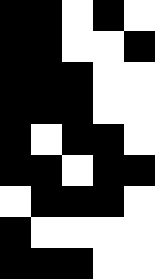[["black", "black", "white", "black", "white"], ["black", "black", "white", "white", "black"], ["black", "black", "black", "white", "white"], ["black", "black", "black", "white", "white"], ["black", "white", "black", "black", "white"], ["black", "black", "white", "black", "black"], ["white", "black", "black", "black", "white"], ["black", "white", "white", "white", "white"], ["black", "black", "black", "white", "white"]]